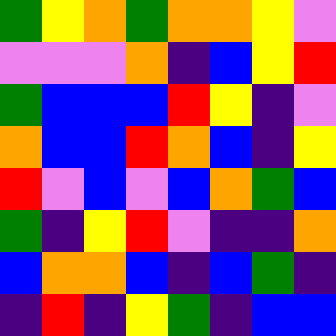[["green", "yellow", "orange", "green", "orange", "orange", "yellow", "violet"], ["violet", "violet", "violet", "orange", "indigo", "blue", "yellow", "red"], ["green", "blue", "blue", "blue", "red", "yellow", "indigo", "violet"], ["orange", "blue", "blue", "red", "orange", "blue", "indigo", "yellow"], ["red", "violet", "blue", "violet", "blue", "orange", "green", "blue"], ["green", "indigo", "yellow", "red", "violet", "indigo", "indigo", "orange"], ["blue", "orange", "orange", "blue", "indigo", "blue", "green", "indigo"], ["indigo", "red", "indigo", "yellow", "green", "indigo", "blue", "blue"]]